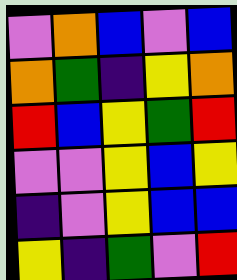[["violet", "orange", "blue", "violet", "blue"], ["orange", "green", "indigo", "yellow", "orange"], ["red", "blue", "yellow", "green", "red"], ["violet", "violet", "yellow", "blue", "yellow"], ["indigo", "violet", "yellow", "blue", "blue"], ["yellow", "indigo", "green", "violet", "red"]]